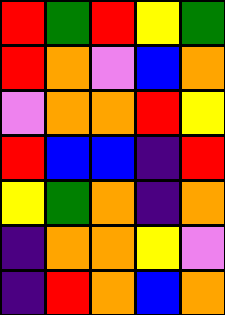[["red", "green", "red", "yellow", "green"], ["red", "orange", "violet", "blue", "orange"], ["violet", "orange", "orange", "red", "yellow"], ["red", "blue", "blue", "indigo", "red"], ["yellow", "green", "orange", "indigo", "orange"], ["indigo", "orange", "orange", "yellow", "violet"], ["indigo", "red", "orange", "blue", "orange"]]